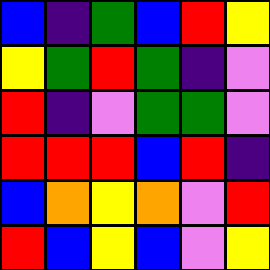[["blue", "indigo", "green", "blue", "red", "yellow"], ["yellow", "green", "red", "green", "indigo", "violet"], ["red", "indigo", "violet", "green", "green", "violet"], ["red", "red", "red", "blue", "red", "indigo"], ["blue", "orange", "yellow", "orange", "violet", "red"], ["red", "blue", "yellow", "blue", "violet", "yellow"]]